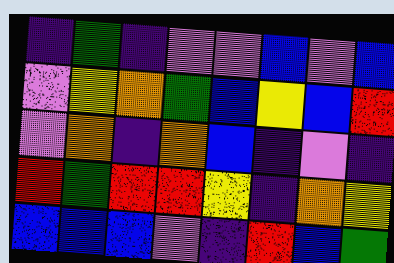[["indigo", "green", "indigo", "violet", "violet", "blue", "violet", "blue"], ["violet", "yellow", "orange", "green", "blue", "yellow", "blue", "red"], ["violet", "orange", "indigo", "orange", "blue", "indigo", "violet", "indigo"], ["red", "green", "red", "red", "yellow", "indigo", "orange", "yellow"], ["blue", "blue", "blue", "violet", "indigo", "red", "blue", "green"]]